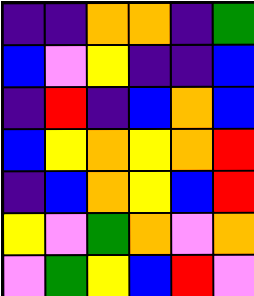[["indigo", "indigo", "orange", "orange", "indigo", "green"], ["blue", "violet", "yellow", "indigo", "indigo", "blue"], ["indigo", "red", "indigo", "blue", "orange", "blue"], ["blue", "yellow", "orange", "yellow", "orange", "red"], ["indigo", "blue", "orange", "yellow", "blue", "red"], ["yellow", "violet", "green", "orange", "violet", "orange"], ["violet", "green", "yellow", "blue", "red", "violet"]]